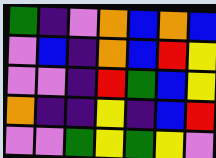[["green", "indigo", "violet", "orange", "blue", "orange", "blue"], ["violet", "blue", "indigo", "orange", "blue", "red", "yellow"], ["violet", "violet", "indigo", "red", "green", "blue", "yellow"], ["orange", "indigo", "indigo", "yellow", "indigo", "blue", "red"], ["violet", "violet", "green", "yellow", "green", "yellow", "violet"]]